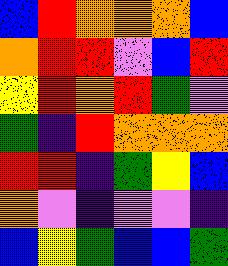[["blue", "red", "orange", "orange", "orange", "blue"], ["orange", "red", "red", "violet", "blue", "red"], ["yellow", "red", "orange", "red", "green", "violet"], ["green", "indigo", "red", "orange", "orange", "orange"], ["red", "red", "indigo", "green", "yellow", "blue"], ["orange", "violet", "indigo", "violet", "violet", "indigo"], ["blue", "yellow", "green", "blue", "blue", "green"]]